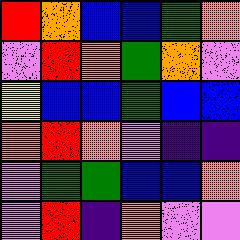[["red", "orange", "blue", "blue", "green", "orange"], ["violet", "red", "orange", "green", "orange", "violet"], ["yellow", "blue", "blue", "green", "blue", "blue"], ["orange", "red", "orange", "violet", "indigo", "indigo"], ["violet", "green", "green", "blue", "blue", "orange"], ["violet", "red", "indigo", "orange", "violet", "violet"]]